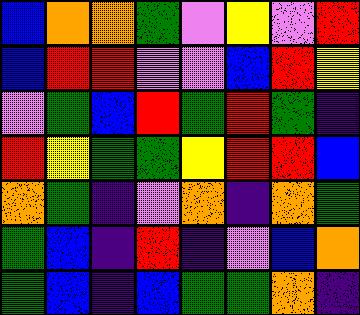[["blue", "orange", "orange", "green", "violet", "yellow", "violet", "red"], ["blue", "red", "red", "violet", "violet", "blue", "red", "yellow"], ["violet", "green", "blue", "red", "green", "red", "green", "indigo"], ["red", "yellow", "green", "green", "yellow", "red", "red", "blue"], ["orange", "green", "indigo", "violet", "orange", "indigo", "orange", "green"], ["green", "blue", "indigo", "red", "indigo", "violet", "blue", "orange"], ["green", "blue", "indigo", "blue", "green", "green", "orange", "indigo"]]